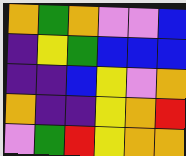[["orange", "green", "orange", "violet", "violet", "blue"], ["indigo", "yellow", "green", "blue", "blue", "blue"], ["indigo", "indigo", "blue", "yellow", "violet", "orange"], ["orange", "indigo", "indigo", "yellow", "orange", "red"], ["violet", "green", "red", "yellow", "orange", "orange"]]